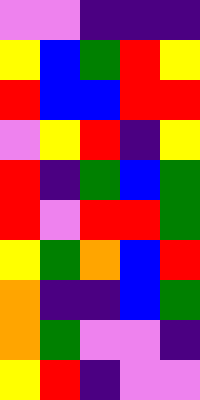[["violet", "violet", "indigo", "indigo", "indigo"], ["yellow", "blue", "green", "red", "yellow"], ["red", "blue", "blue", "red", "red"], ["violet", "yellow", "red", "indigo", "yellow"], ["red", "indigo", "green", "blue", "green"], ["red", "violet", "red", "red", "green"], ["yellow", "green", "orange", "blue", "red"], ["orange", "indigo", "indigo", "blue", "green"], ["orange", "green", "violet", "violet", "indigo"], ["yellow", "red", "indigo", "violet", "violet"]]